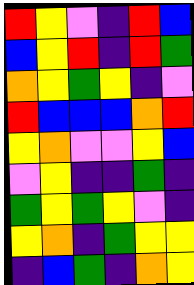[["red", "yellow", "violet", "indigo", "red", "blue"], ["blue", "yellow", "red", "indigo", "red", "green"], ["orange", "yellow", "green", "yellow", "indigo", "violet"], ["red", "blue", "blue", "blue", "orange", "red"], ["yellow", "orange", "violet", "violet", "yellow", "blue"], ["violet", "yellow", "indigo", "indigo", "green", "indigo"], ["green", "yellow", "green", "yellow", "violet", "indigo"], ["yellow", "orange", "indigo", "green", "yellow", "yellow"], ["indigo", "blue", "green", "indigo", "orange", "yellow"]]